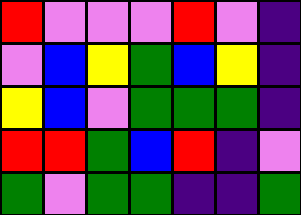[["red", "violet", "violet", "violet", "red", "violet", "indigo"], ["violet", "blue", "yellow", "green", "blue", "yellow", "indigo"], ["yellow", "blue", "violet", "green", "green", "green", "indigo"], ["red", "red", "green", "blue", "red", "indigo", "violet"], ["green", "violet", "green", "green", "indigo", "indigo", "green"]]